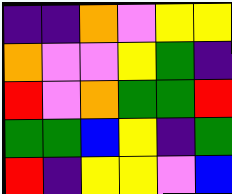[["indigo", "indigo", "orange", "violet", "yellow", "yellow"], ["orange", "violet", "violet", "yellow", "green", "indigo"], ["red", "violet", "orange", "green", "green", "red"], ["green", "green", "blue", "yellow", "indigo", "green"], ["red", "indigo", "yellow", "yellow", "violet", "blue"]]